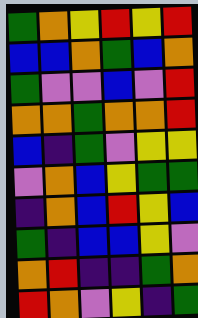[["green", "orange", "yellow", "red", "yellow", "red"], ["blue", "blue", "orange", "green", "blue", "orange"], ["green", "violet", "violet", "blue", "violet", "red"], ["orange", "orange", "green", "orange", "orange", "red"], ["blue", "indigo", "green", "violet", "yellow", "yellow"], ["violet", "orange", "blue", "yellow", "green", "green"], ["indigo", "orange", "blue", "red", "yellow", "blue"], ["green", "indigo", "blue", "blue", "yellow", "violet"], ["orange", "red", "indigo", "indigo", "green", "orange"], ["red", "orange", "violet", "yellow", "indigo", "green"]]